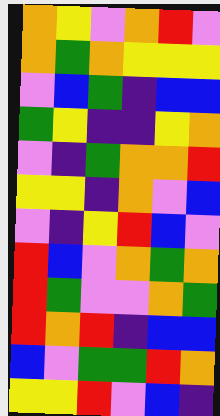[["orange", "yellow", "violet", "orange", "red", "violet"], ["orange", "green", "orange", "yellow", "yellow", "yellow"], ["violet", "blue", "green", "indigo", "blue", "blue"], ["green", "yellow", "indigo", "indigo", "yellow", "orange"], ["violet", "indigo", "green", "orange", "orange", "red"], ["yellow", "yellow", "indigo", "orange", "violet", "blue"], ["violet", "indigo", "yellow", "red", "blue", "violet"], ["red", "blue", "violet", "orange", "green", "orange"], ["red", "green", "violet", "violet", "orange", "green"], ["red", "orange", "red", "indigo", "blue", "blue"], ["blue", "violet", "green", "green", "red", "orange"], ["yellow", "yellow", "red", "violet", "blue", "indigo"]]